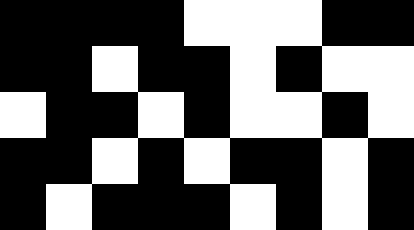[["black", "black", "black", "black", "white", "white", "white", "black", "black"], ["black", "black", "white", "black", "black", "white", "black", "white", "white"], ["white", "black", "black", "white", "black", "white", "white", "black", "white"], ["black", "black", "white", "black", "white", "black", "black", "white", "black"], ["black", "white", "black", "black", "black", "white", "black", "white", "black"]]